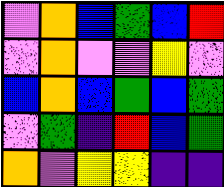[["violet", "orange", "blue", "green", "blue", "red"], ["violet", "orange", "violet", "violet", "yellow", "violet"], ["blue", "orange", "blue", "green", "blue", "green"], ["violet", "green", "indigo", "red", "blue", "green"], ["orange", "violet", "yellow", "yellow", "indigo", "indigo"]]